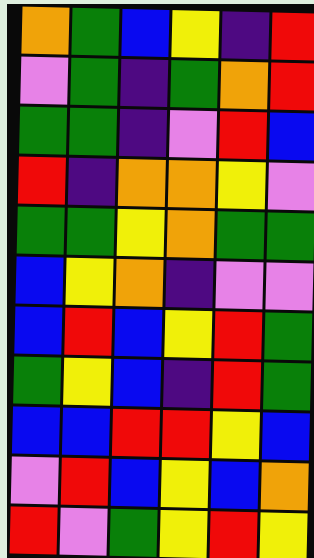[["orange", "green", "blue", "yellow", "indigo", "red"], ["violet", "green", "indigo", "green", "orange", "red"], ["green", "green", "indigo", "violet", "red", "blue"], ["red", "indigo", "orange", "orange", "yellow", "violet"], ["green", "green", "yellow", "orange", "green", "green"], ["blue", "yellow", "orange", "indigo", "violet", "violet"], ["blue", "red", "blue", "yellow", "red", "green"], ["green", "yellow", "blue", "indigo", "red", "green"], ["blue", "blue", "red", "red", "yellow", "blue"], ["violet", "red", "blue", "yellow", "blue", "orange"], ["red", "violet", "green", "yellow", "red", "yellow"]]